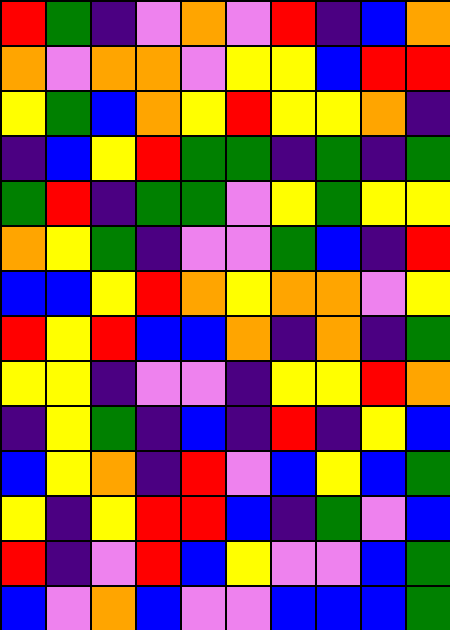[["red", "green", "indigo", "violet", "orange", "violet", "red", "indigo", "blue", "orange"], ["orange", "violet", "orange", "orange", "violet", "yellow", "yellow", "blue", "red", "red"], ["yellow", "green", "blue", "orange", "yellow", "red", "yellow", "yellow", "orange", "indigo"], ["indigo", "blue", "yellow", "red", "green", "green", "indigo", "green", "indigo", "green"], ["green", "red", "indigo", "green", "green", "violet", "yellow", "green", "yellow", "yellow"], ["orange", "yellow", "green", "indigo", "violet", "violet", "green", "blue", "indigo", "red"], ["blue", "blue", "yellow", "red", "orange", "yellow", "orange", "orange", "violet", "yellow"], ["red", "yellow", "red", "blue", "blue", "orange", "indigo", "orange", "indigo", "green"], ["yellow", "yellow", "indigo", "violet", "violet", "indigo", "yellow", "yellow", "red", "orange"], ["indigo", "yellow", "green", "indigo", "blue", "indigo", "red", "indigo", "yellow", "blue"], ["blue", "yellow", "orange", "indigo", "red", "violet", "blue", "yellow", "blue", "green"], ["yellow", "indigo", "yellow", "red", "red", "blue", "indigo", "green", "violet", "blue"], ["red", "indigo", "violet", "red", "blue", "yellow", "violet", "violet", "blue", "green"], ["blue", "violet", "orange", "blue", "violet", "violet", "blue", "blue", "blue", "green"]]